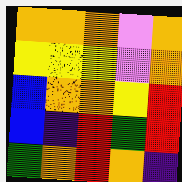[["orange", "orange", "orange", "violet", "orange"], ["yellow", "yellow", "yellow", "violet", "orange"], ["blue", "orange", "orange", "yellow", "red"], ["blue", "indigo", "red", "green", "red"], ["green", "orange", "red", "orange", "indigo"]]